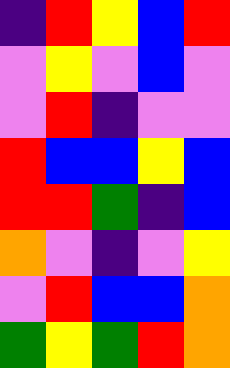[["indigo", "red", "yellow", "blue", "red"], ["violet", "yellow", "violet", "blue", "violet"], ["violet", "red", "indigo", "violet", "violet"], ["red", "blue", "blue", "yellow", "blue"], ["red", "red", "green", "indigo", "blue"], ["orange", "violet", "indigo", "violet", "yellow"], ["violet", "red", "blue", "blue", "orange"], ["green", "yellow", "green", "red", "orange"]]